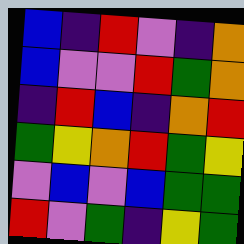[["blue", "indigo", "red", "violet", "indigo", "orange"], ["blue", "violet", "violet", "red", "green", "orange"], ["indigo", "red", "blue", "indigo", "orange", "red"], ["green", "yellow", "orange", "red", "green", "yellow"], ["violet", "blue", "violet", "blue", "green", "green"], ["red", "violet", "green", "indigo", "yellow", "green"]]